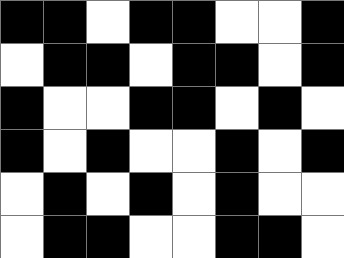[["black", "black", "white", "black", "black", "white", "white", "black"], ["white", "black", "black", "white", "black", "black", "white", "black"], ["black", "white", "white", "black", "black", "white", "black", "white"], ["black", "white", "black", "white", "white", "black", "white", "black"], ["white", "black", "white", "black", "white", "black", "white", "white"], ["white", "black", "black", "white", "white", "black", "black", "white"]]